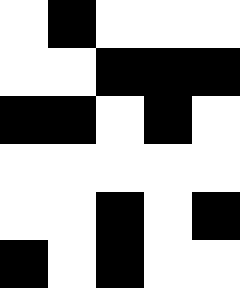[["white", "black", "white", "white", "white"], ["white", "white", "black", "black", "black"], ["black", "black", "white", "black", "white"], ["white", "white", "white", "white", "white"], ["white", "white", "black", "white", "black"], ["black", "white", "black", "white", "white"]]